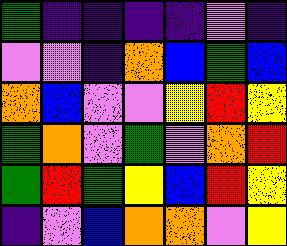[["green", "indigo", "indigo", "indigo", "indigo", "violet", "indigo"], ["violet", "violet", "indigo", "orange", "blue", "green", "blue"], ["orange", "blue", "violet", "violet", "yellow", "red", "yellow"], ["green", "orange", "violet", "green", "violet", "orange", "red"], ["green", "red", "green", "yellow", "blue", "red", "yellow"], ["indigo", "violet", "blue", "orange", "orange", "violet", "yellow"]]